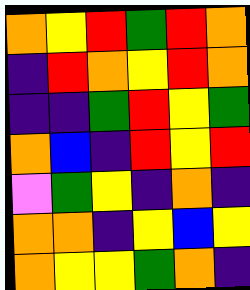[["orange", "yellow", "red", "green", "red", "orange"], ["indigo", "red", "orange", "yellow", "red", "orange"], ["indigo", "indigo", "green", "red", "yellow", "green"], ["orange", "blue", "indigo", "red", "yellow", "red"], ["violet", "green", "yellow", "indigo", "orange", "indigo"], ["orange", "orange", "indigo", "yellow", "blue", "yellow"], ["orange", "yellow", "yellow", "green", "orange", "indigo"]]